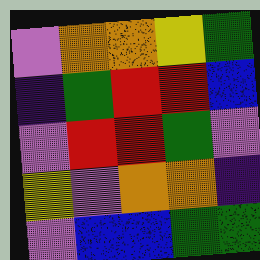[["violet", "orange", "orange", "yellow", "green"], ["indigo", "green", "red", "red", "blue"], ["violet", "red", "red", "green", "violet"], ["yellow", "violet", "orange", "orange", "indigo"], ["violet", "blue", "blue", "green", "green"]]